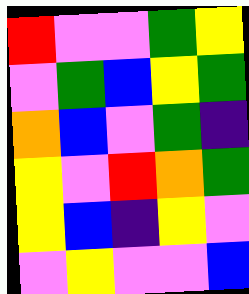[["red", "violet", "violet", "green", "yellow"], ["violet", "green", "blue", "yellow", "green"], ["orange", "blue", "violet", "green", "indigo"], ["yellow", "violet", "red", "orange", "green"], ["yellow", "blue", "indigo", "yellow", "violet"], ["violet", "yellow", "violet", "violet", "blue"]]